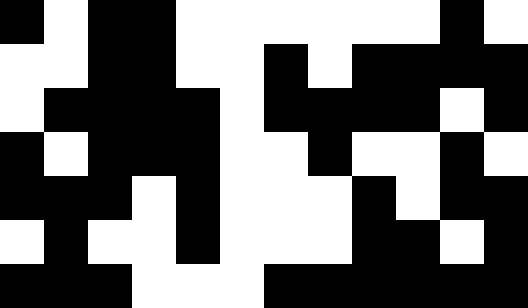[["black", "white", "black", "black", "white", "white", "white", "white", "white", "white", "black", "white"], ["white", "white", "black", "black", "white", "white", "black", "white", "black", "black", "black", "black"], ["white", "black", "black", "black", "black", "white", "black", "black", "black", "black", "white", "black"], ["black", "white", "black", "black", "black", "white", "white", "black", "white", "white", "black", "white"], ["black", "black", "black", "white", "black", "white", "white", "white", "black", "white", "black", "black"], ["white", "black", "white", "white", "black", "white", "white", "white", "black", "black", "white", "black"], ["black", "black", "black", "white", "white", "white", "black", "black", "black", "black", "black", "black"]]